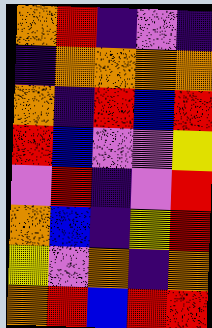[["orange", "red", "indigo", "violet", "indigo"], ["indigo", "orange", "orange", "orange", "orange"], ["orange", "indigo", "red", "blue", "red"], ["red", "blue", "violet", "violet", "yellow"], ["violet", "red", "indigo", "violet", "red"], ["orange", "blue", "indigo", "yellow", "red"], ["yellow", "violet", "orange", "indigo", "orange"], ["orange", "red", "blue", "red", "red"]]